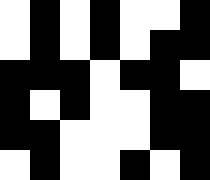[["white", "black", "white", "black", "white", "white", "black"], ["white", "black", "white", "black", "white", "black", "black"], ["black", "black", "black", "white", "black", "black", "white"], ["black", "white", "black", "white", "white", "black", "black"], ["black", "black", "white", "white", "white", "black", "black"], ["white", "black", "white", "white", "black", "white", "black"]]